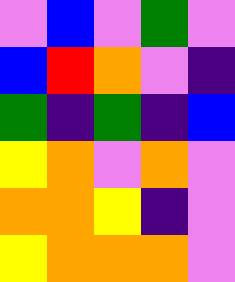[["violet", "blue", "violet", "green", "violet"], ["blue", "red", "orange", "violet", "indigo"], ["green", "indigo", "green", "indigo", "blue"], ["yellow", "orange", "violet", "orange", "violet"], ["orange", "orange", "yellow", "indigo", "violet"], ["yellow", "orange", "orange", "orange", "violet"]]